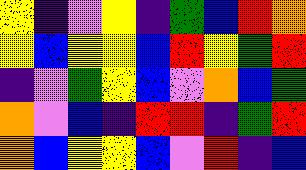[["yellow", "indigo", "violet", "yellow", "indigo", "green", "blue", "red", "orange"], ["yellow", "blue", "yellow", "yellow", "blue", "red", "yellow", "green", "red"], ["indigo", "violet", "green", "yellow", "blue", "violet", "orange", "blue", "green"], ["orange", "violet", "blue", "indigo", "red", "red", "indigo", "green", "red"], ["orange", "blue", "yellow", "yellow", "blue", "violet", "red", "indigo", "blue"]]